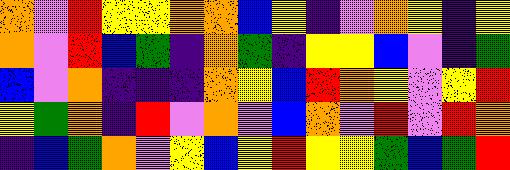[["orange", "violet", "red", "yellow", "yellow", "orange", "orange", "blue", "yellow", "indigo", "violet", "orange", "yellow", "indigo", "yellow"], ["orange", "violet", "red", "blue", "green", "indigo", "orange", "green", "indigo", "yellow", "yellow", "blue", "violet", "indigo", "green"], ["blue", "violet", "orange", "indigo", "indigo", "indigo", "orange", "yellow", "blue", "red", "orange", "yellow", "violet", "yellow", "red"], ["yellow", "green", "orange", "indigo", "red", "violet", "orange", "violet", "blue", "orange", "violet", "red", "violet", "red", "orange"], ["indigo", "blue", "green", "orange", "violet", "yellow", "blue", "yellow", "red", "yellow", "yellow", "green", "blue", "green", "red"]]